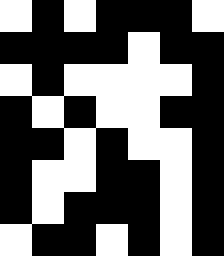[["white", "black", "white", "black", "black", "black", "white"], ["black", "black", "black", "black", "white", "black", "black"], ["white", "black", "white", "white", "white", "white", "black"], ["black", "white", "black", "white", "white", "black", "black"], ["black", "black", "white", "black", "white", "white", "black"], ["black", "white", "white", "black", "black", "white", "black"], ["black", "white", "black", "black", "black", "white", "black"], ["white", "black", "black", "white", "black", "white", "black"]]